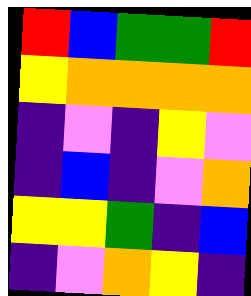[["red", "blue", "green", "green", "red"], ["yellow", "orange", "orange", "orange", "orange"], ["indigo", "violet", "indigo", "yellow", "violet"], ["indigo", "blue", "indigo", "violet", "orange"], ["yellow", "yellow", "green", "indigo", "blue"], ["indigo", "violet", "orange", "yellow", "indigo"]]